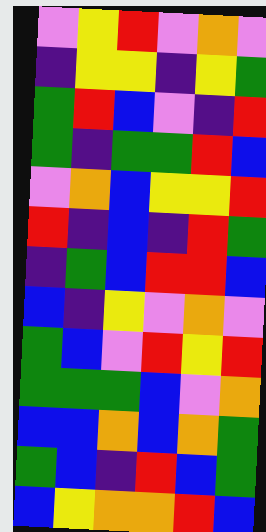[["violet", "yellow", "red", "violet", "orange", "violet"], ["indigo", "yellow", "yellow", "indigo", "yellow", "green"], ["green", "red", "blue", "violet", "indigo", "red"], ["green", "indigo", "green", "green", "red", "blue"], ["violet", "orange", "blue", "yellow", "yellow", "red"], ["red", "indigo", "blue", "indigo", "red", "green"], ["indigo", "green", "blue", "red", "red", "blue"], ["blue", "indigo", "yellow", "violet", "orange", "violet"], ["green", "blue", "violet", "red", "yellow", "red"], ["green", "green", "green", "blue", "violet", "orange"], ["blue", "blue", "orange", "blue", "orange", "green"], ["green", "blue", "indigo", "red", "blue", "green"], ["blue", "yellow", "orange", "orange", "red", "blue"]]